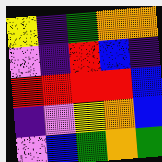[["yellow", "indigo", "green", "orange", "orange"], ["violet", "indigo", "red", "blue", "indigo"], ["red", "red", "red", "red", "blue"], ["indigo", "violet", "yellow", "orange", "blue"], ["violet", "blue", "green", "orange", "green"]]